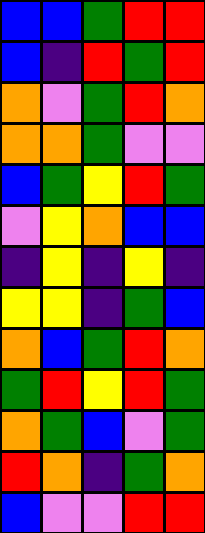[["blue", "blue", "green", "red", "red"], ["blue", "indigo", "red", "green", "red"], ["orange", "violet", "green", "red", "orange"], ["orange", "orange", "green", "violet", "violet"], ["blue", "green", "yellow", "red", "green"], ["violet", "yellow", "orange", "blue", "blue"], ["indigo", "yellow", "indigo", "yellow", "indigo"], ["yellow", "yellow", "indigo", "green", "blue"], ["orange", "blue", "green", "red", "orange"], ["green", "red", "yellow", "red", "green"], ["orange", "green", "blue", "violet", "green"], ["red", "orange", "indigo", "green", "orange"], ["blue", "violet", "violet", "red", "red"]]